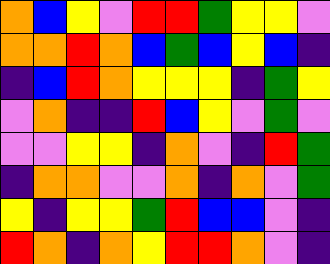[["orange", "blue", "yellow", "violet", "red", "red", "green", "yellow", "yellow", "violet"], ["orange", "orange", "red", "orange", "blue", "green", "blue", "yellow", "blue", "indigo"], ["indigo", "blue", "red", "orange", "yellow", "yellow", "yellow", "indigo", "green", "yellow"], ["violet", "orange", "indigo", "indigo", "red", "blue", "yellow", "violet", "green", "violet"], ["violet", "violet", "yellow", "yellow", "indigo", "orange", "violet", "indigo", "red", "green"], ["indigo", "orange", "orange", "violet", "violet", "orange", "indigo", "orange", "violet", "green"], ["yellow", "indigo", "yellow", "yellow", "green", "red", "blue", "blue", "violet", "indigo"], ["red", "orange", "indigo", "orange", "yellow", "red", "red", "orange", "violet", "indigo"]]